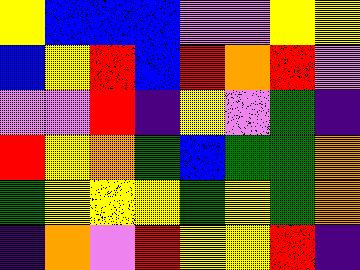[["yellow", "blue", "blue", "blue", "violet", "violet", "yellow", "yellow"], ["blue", "yellow", "red", "blue", "red", "orange", "red", "violet"], ["violet", "violet", "red", "indigo", "yellow", "violet", "green", "indigo"], ["red", "yellow", "orange", "green", "blue", "green", "green", "orange"], ["green", "yellow", "yellow", "yellow", "green", "yellow", "green", "orange"], ["indigo", "orange", "violet", "red", "yellow", "yellow", "red", "indigo"]]